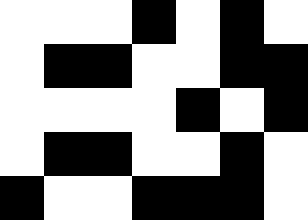[["white", "white", "white", "black", "white", "black", "white"], ["white", "black", "black", "white", "white", "black", "black"], ["white", "white", "white", "white", "black", "white", "black"], ["white", "black", "black", "white", "white", "black", "white"], ["black", "white", "white", "black", "black", "black", "white"]]